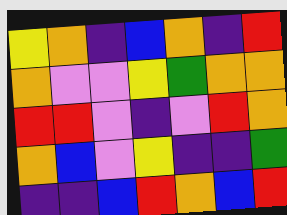[["yellow", "orange", "indigo", "blue", "orange", "indigo", "red"], ["orange", "violet", "violet", "yellow", "green", "orange", "orange"], ["red", "red", "violet", "indigo", "violet", "red", "orange"], ["orange", "blue", "violet", "yellow", "indigo", "indigo", "green"], ["indigo", "indigo", "blue", "red", "orange", "blue", "red"]]